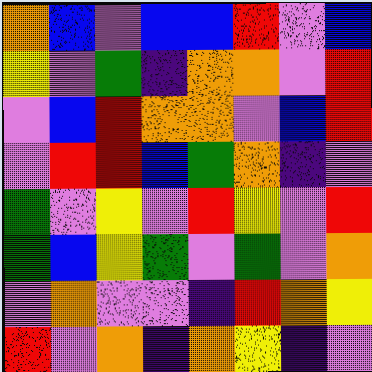[["orange", "blue", "violet", "blue", "blue", "red", "violet", "blue"], ["yellow", "violet", "green", "indigo", "orange", "orange", "violet", "red"], ["violet", "blue", "red", "orange", "orange", "violet", "blue", "red"], ["violet", "red", "red", "blue", "green", "orange", "indigo", "violet"], ["green", "violet", "yellow", "violet", "red", "yellow", "violet", "red"], ["green", "blue", "yellow", "green", "violet", "green", "violet", "orange"], ["violet", "orange", "violet", "violet", "indigo", "red", "orange", "yellow"], ["red", "violet", "orange", "indigo", "orange", "yellow", "indigo", "violet"]]